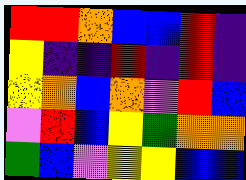[["red", "red", "orange", "blue", "blue", "red", "indigo"], ["yellow", "indigo", "indigo", "red", "indigo", "red", "indigo"], ["yellow", "orange", "blue", "orange", "violet", "red", "blue"], ["violet", "red", "blue", "yellow", "green", "orange", "orange"], ["green", "blue", "violet", "yellow", "yellow", "blue", "blue"]]